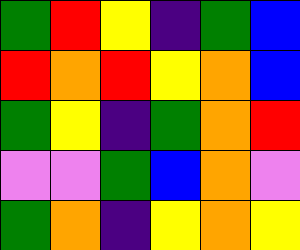[["green", "red", "yellow", "indigo", "green", "blue"], ["red", "orange", "red", "yellow", "orange", "blue"], ["green", "yellow", "indigo", "green", "orange", "red"], ["violet", "violet", "green", "blue", "orange", "violet"], ["green", "orange", "indigo", "yellow", "orange", "yellow"]]